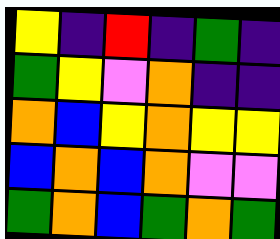[["yellow", "indigo", "red", "indigo", "green", "indigo"], ["green", "yellow", "violet", "orange", "indigo", "indigo"], ["orange", "blue", "yellow", "orange", "yellow", "yellow"], ["blue", "orange", "blue", "orange", "violet", "violet"], ["green", "orange", "blue", "green", "orange", "green"]]